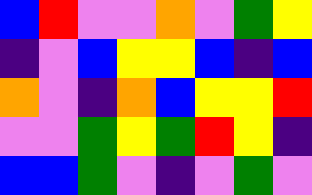[["blue", "red", "violet", "violet", "orange", "violet", "green", "yellow"], ["indigo", "violet", "blue", "yellow", "yellow", "blue", "indigo", "blue"], ["orange", "violet", "indigo", "orange", "blue", "yellow", "yellow", "red"], ["violet", "violet", "green", "yellow", "green", "red", "yellow", "indigo"], ["blue", "blue", "green", "violet", "indigo", "violet", "green", "violet"]]